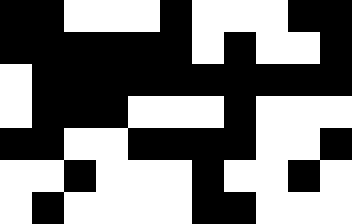[["black", "black", "white", "white", "white", "black", "white", "white", "white", "black", "black"], ["black", "black", "black", "black", "black", "black", "white", "black", "white", "white", "black"], ["white", "black", "black", "black", "black", "black", "black", "black", "black", "black", "black"], ["white", "black", "black", "black", "white", "white", "white", "black", "white", "white", "white"], ["black", "black", "white", "white", "black", "black", "black", "black", "white", "white", "black"], ["white", "white", "black", "white", "white", "white", "black", "white", "white", "black", "white"], ["white", "black", "white", "white", "white", "white", "black", "black", "white", "white", "white"]]